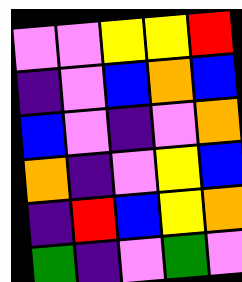[["violet", "violet", "yellow", "yellow", "red"], ["indigo", "violet", "blue", "orange", "blue"], ["blue", "violet", "indigo", "violet", "orange"], ["orange", "indigo", "violet", "yellow", "blue"], ["indigo", "red", "blue", "yellow", "orange"], ["green", "indigo", "violet", "green", "violet"]]